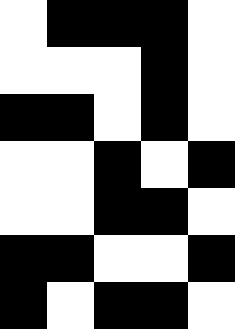[["white", "black", "black", "black", "white"], ["white", "white", "white", "black", "white"], ["black", "black", "white", "black", "white"], ["white", "white", "black", "white", "black"], ["white", "white", "black", "black", "white"], ["black", "black", "white", "white", "black"], ["black", "white", "black", "black", "white"]]